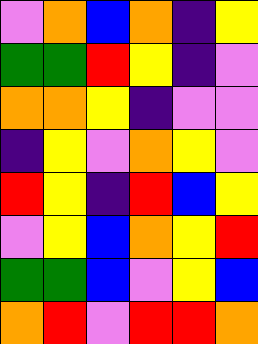[["violet", "orange", "blue", "orange", "indigo", "yellow"], ["green", "green", "red", "yellow", "indigo", "violet"], ["orange", "orange", "yellow", "indigo", "violet", "violet"], ["indigo", "yellow", "violet", "orange", "yellow", "violet"], ["red", "yellow", "indigo", "red", "blue", "yellow"], ["violet", "yellow", "blue", "orange", "yellow", "red"], ["green", "green", "blue", "violet", "yellow", "blue"], ["orange", "red", "violet", "red", "red", "orange"]]